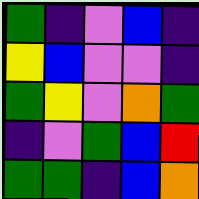[["green", "indigo", "violet", "blue", "indigo"], ["yellow", "blue", "violet", "violet", "indigo"], ["green", "yellow", "violet", "orange", "green"], ["indigo", "violet", "green", "blue", "red"], ["green", "green", "indigo", "blue", "orange"]]